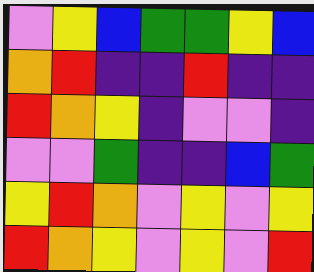[["violet", "yellow", "blue", "green", "green", "yellow", "blue"], ["orange", "red", "indigo", "indigo", "red", "indigo", "indigo"], ["red", "orange", "yellow", "indigo", "violet", "violet", "indigo"], ["violet", "violet", "green", "indigo", "indigo", "blue", "green"], ["yellow", "red", "orange", "violet", "yellow", "violet", "yellow"], ["red", "orange", "yellow", "violet", "yellow", "violet", "red"]]